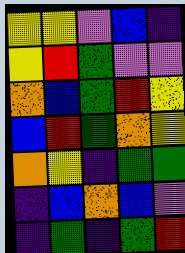[["yellow", "yellow", "violet", "blue", "indigo"], ["yellow", "red", "green", "violet", "violet"], ["orange", "blue", "green", "red", "yellow"], ["blue", "red", "green", "orange", "yellow"], ["orange", "yellow", "indigo", "green", "green"], ["indigo", "blue", "orange", "blue", "violet"], ["indigo", "green", "indigo", "green", "red"]]